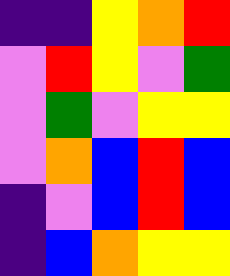[["indigo", "indigo", "yellow", "orange", "red"], ["violet", "red", "yellow", "violet", "green"], ["violet", "green", "violet", "yellow", "yellow"], ["violet", "orange", "blue", "red", "blue"], ["indigo", "violet", "blue", "red", "blue"], ["indigo", "blue", "orange", "yellow", "yellow"]]